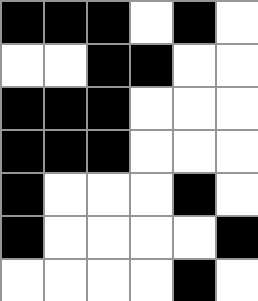[["black", "black", "black", "white", "black", "white"], ["white", "white", "black", "black", "white", "white"], ["black", "black", "black", "white", "white", "white"], ["black", "black", "black", "white", "white", "white"], ["black", "white", "white", "white", "black", "white"], ["black", "white", "white", "white", "white", "black"], ["white", "white", "white", "white", "black", "white"]]